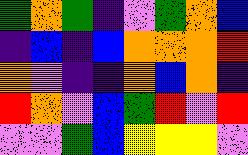[["green", "orange", "green", "indigo", "violet", "green", "orange", "blue"], ["indigo", "blue", "indigo", "blue", "orange", "orange", "orange", "red"], ["orange", "violet", "indigo", "indigo", "orange", "blue", "orange", "indigo"], ["red", "orange", "violet", "blue", "green", "red", "violet", "red"], ["violet", "violet", "green", "blue", "yellow", "yellow", "yellow", "violet"]]